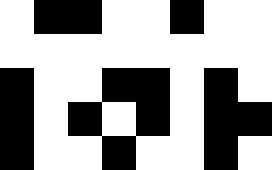[["white", "black", "black", "white", "white", "black", "white", "white"], ["white", "white", "white", "white", "white", "white", "white", "white"], ["black", "white", "white", "black", "black", "white", "black", "white"], ["black", "white", "black", "white", "black", "white", "black", "black"], ["black", "white", "white", "black", "white", "white", "black", "white"]]